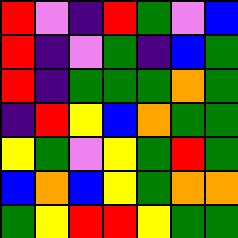[["red", "violet", "indigo", "red", "green", "violet", "blue"], ["red", "indigo", "violet", "green", "indigo", "blue", "green"], ["red", "indigo", "green", "green", "green", "orange", "green"], ["indigo", "red", "yellow", "blue", "orange", "green", "green"], ["yellow", "green", "violet", "yellow", "green", "red", "green"], ["blue", "orange", "blue", "yellow", "green", "orange", "orange"], ["green", "yellow", "red", "red", "yellow", "green", "green"]]